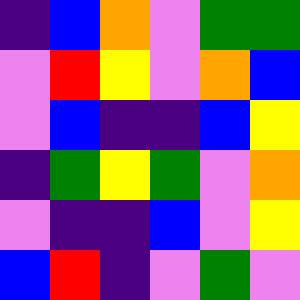[["indigo", "blue", "orange", "violet", "green", "green"], ["violet", "red", "yellow", "violet", "orange", "blue"], ["violet", "blue", "indigo", "indigo", "blue", "yellow"], ["indigo", "green", "yellow", "green", "violet", "orange"], ["violet", "indigo", "indigo", "blue", "violet", "yellow"], ["blue", "red", "indigo", "violet", "green", "violet"]]